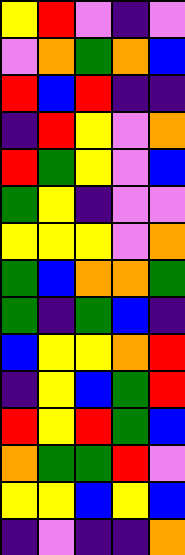[["yellow", "red", "violet", "indigo", "violet"], ["violet", "orange", "green", "orange", "blue"], ["red", "blue", "red", "indigo", "indigo"], ["indigo", "red", "yellow", "violet", "orange"], ["red", "green", "yellow", "violet", "blue"], ["green", "yellow", "indigo", "violet", "violet"], ["yellow", "yellow", "yellow", "violet", "orange"], ["green", "blue", "orange", "orange", "green"], ["green", "indigo", "green", "blue", "indigo"], ["blue", "yellow", "yellow", "orange", "red"], ["indigo", "yellow", "blue", "green", "red"], ["red", "yellow", "red", "green", "blue"], ["orange", "green", "green", "red", "violet"], ["yellow", "yellow", "blue", "yellow", "blue"], ["indigo", "violet", "indigo", "indigo", "orange"]]